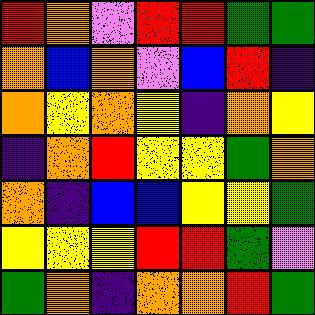[["red", "orange", "violet", "red", "red", "green", "green"], ["orange", "blue", "orange", "violet", "blue", "red", "indigo"], ["orange", "yellow", "orange", "yellow", "indigo", "orange", "yellow"], ["indigo", "orange", "red", "yellow", "yellow", "green", "orange"], ["orange", "indigo", "blue", "blue", "yellow", "yellow", "green"], ["yellow", "yellow", "yellow", "red", "red", "green", "violet"], ["green", "orange", "indigo", "orange", "orange", "red", "green"]]